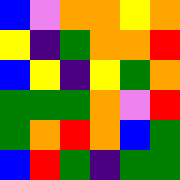[["blue", "violet", "orange", "orange", "yellow", "orange"], ["yellow", "indigo", "green", "orange", "orange", "red"], ["blue", "yellow", "indigo", "yellow", "green", "orange"], ["green", "green", "green", "orange", "violet", "red"], ["green", "orange", "red", "orange", "blue", "green"], ["blue", "red", "green", "indigo", "green", "green"]]